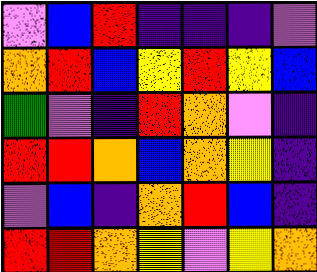[["violet", "blue", "red", "indigo", "indigo", "indigo", "violet"], ["orange", "red", "blue", "yellow", "red", "yellow", "blue"], ["green", "violet", "indigo", "red", "orange", "violet", "indigo"], ["red", "red", "orange", "blue", "orange", "yellow", "indigo"], ["violet", "blue", "indigo", "orange", "red", "blue", "indigo"], ["red", "red", "orange", "yellow", "violet", "yellow", "orange"]]